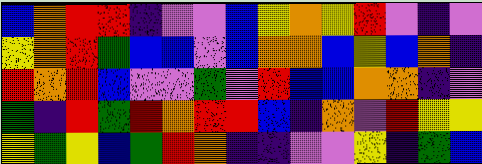[["blue", "orange", "red", "red", "indigo", "violet", "violet", "blue", "yellow", "orange", "yellow", "red", "violet", "indigo", "violet"], ["yellow", "orange", "red", "green", "blue", "blue", "violet", "blue", "orange", "orange", "blue", "yellow", "blue", "orange", "indigo"], ["red", "orange", "red", "blue", "violet", "violet", "green", "violet", "red", "blue", "blue", "orange", "orange", "indigo", "violet"], ["green", "indigo", "red", "green", "red", "orange", "red", "red", "blue", "indigo", "orange", "violet", "red", "yellow", "yellow"], ["yellow", "green", "yellow", "blue", "green", "red", "orange", "indigo", "indigo", "violet", "violet", "yellow", "indigo", "green", "blue"]]